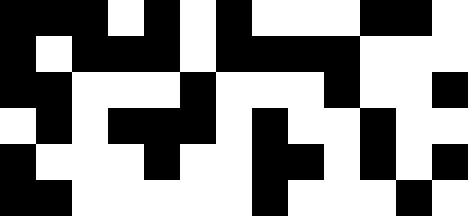[["black", "black", "black", "white", "black", "white", "black", "white", "white", "white", "black", "black", "white"], ["black", "white", "black", "black", "black", "white", "black", "black", "black", "black", "white", "white", "white"], ["black", "black", "white", "white", "white", "black", "white", "white", "white", "black", "white", "white", "black"], ["white", "black", "white", "black", "black", "black", "white", "black", "white", "white", "black", "white", "white"], ["black", "white", "white", "white", "black", "white", "white", "black", "black", "white", "black", "white", "black"], ["black", "black", "white", "white", "white", "white", "white", "black", "white", "white", "white", "black", "white"]]